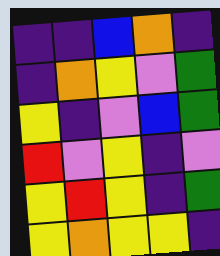[["indigo", "indigo", "blue", "orange", "indigo"], ["indigo", "orange", "yellow", "violet", "green"], ["yellow", "indigo", "violet", "blue", "green"], ["red", "violet", "yellow", "indigo", "violet"], ["yellow", "red", "yellow", "indigo", "green"], ["yellow", "orange", "yellow", "yellow", "indigo"]]